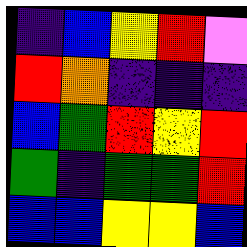[["indigo", "blue", "yellow", "red", "violet"], ["red", "orange", "indigo", "indigo", "indigo"], ["blue", "green", "red", "yellow", "red"], ["green", "indigo", "green", "green", "red"], ["blue", "blue", "yellow", "yellow", "blue"]]